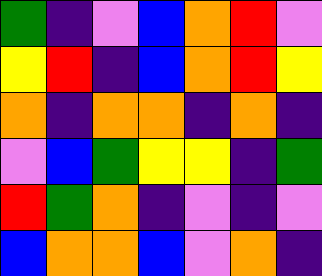[["green", "indigo", "violet", "blue", "orange", "red", "violet"], ["yellow", "red", "indigo", "blue", "orange", "red", "yellow"], ["orange", "indigo", "orange", "orange", "indigo", "orange", "indigo"], ["violet", "blue", "green", "yellow", "yellow", "indigo", "green"], ["red", "green", "orange", "indigo", "violet", "indigo", "violet"], ["blue", "orange", "orange", "blue", "violet", "orange", "indigo"]]